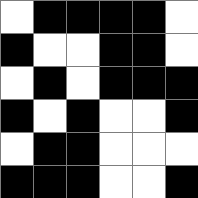[["white", "black", "black", "black", "black", "white"], ["black", "white", "white", "black", "black", "white"], ["white", "black", "white", "black", "black", "black"], ["black", "white", "black", "white", "white", "black"], ["white", "black", "black", "white", "white", "white"], ["black", "black", "black", "white", "white", "black"]]